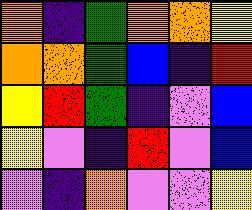[["orange", "indigo", "green", "orange", "orange", "yellow"], ["orange", "orange", "green", "blue", "indigo", "red"], ["yellow", "red", "green", "indigo", "violet", "blue"], ["yellow", "violet", "indigo", "red", "violet", "blue"], ["violet", "indigo", "orange", "violet", "violet", "yellow"]]